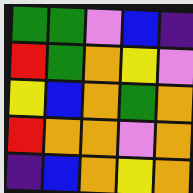[["green", "green", "violet", "blue", "indigo"], ["red", "green", "orange", "yellow", "violet"], ["yellow", "blue", "orange", "green", "orange"], ["red", "orange", "orange", "violet", "orange"], ["indigo", "blue", "orange", "yellow", "orange"]]